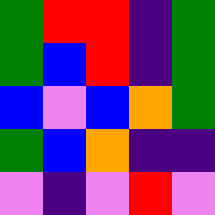[["green", "red", "red", "indigo", "green"], ["green", "blue", "red", "indigo", "green"], ["blue", "violet", "blue", "orange", "green"], ["green", "blue", "orange", "indigo", "indigo"], ["violet", "indigo", "violet", "red", "violet"]]